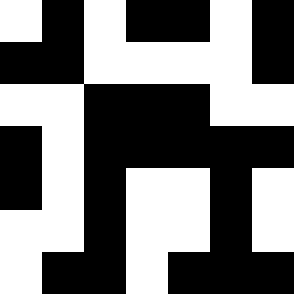[["white", "black", "white", "black", "black", "white", "black"], ["black", "black", "white", "white", "white", "white", "black"], ["white", "white", "black", "black", "black", "white", "white"], ["black", "white", "black", "black", "black", "black", "black"], ["black", "white", "black", "white", "white", "black", "white"], ["white", "white", "black", "white", "white", "black", "white"], ["white", "black", "black", "white", "black", "black", "black"]]